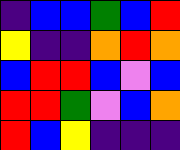[["indigo", "blue", "blue", "green", "blue", "red"], ["yellow", "indigo", "indigo", "orange", "red", "orange"], ["blue", "red", "red", "blue", "violet", "blue"], ["red", "red", "green", "violet", "blue", "orange"], ["red", "blue", "yellow", "indigo", "indigo", "indigo"]]